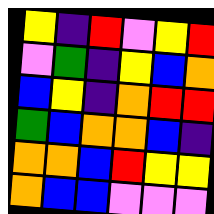[["yellow", "indigo", "red", "violet", "yellow", "red"], ["violet", "green", "indigo", "yellow", "blue", "orange"], ["blue", "yellow", "indigo", "orange", "red", "red"], ["green", "blue", "orange", "orange", "blue", "indigo"], ["orange", "orange", "blue", "red", "yellow", "yellow"], ["orange", "blue", "blue", "violet", "violet", "violet"]]